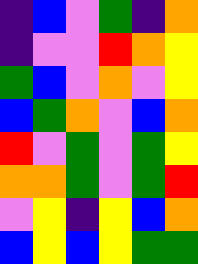[["indigo", "blue", "violet", "green", "indigo", "orange"], ["indigo", "violet", "violet", "red", "orange", "yellow"], ["green", "blue", "violet", "orange", "violet", "yellow"], ["blue", "green", "orange", "violet", "blue", "orange"], ["red", "violet", "green", "violet", "green", "yellow"], ["orange", "orange", "green", "violet", "green", "red"], ["violet", "yellow", "indigo", "yellow", "blue", "orange"], ["blue", "yellow", "blue", "yellow", "green", "green"]]